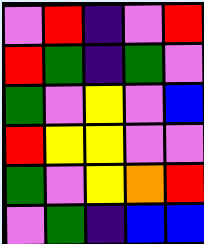[["violet", "red", "indigo", "violet", "red"], ["red", "green", "indigo", "green", "violet"], ["green", "violet", "yellow", "violet", "blue"], ["red", "yellow", "yellow", "violet", "violet"], ["green", "violet", "yellow", "orange", "red"], ["violet", "green", "indigo", "blue", "blue"]]